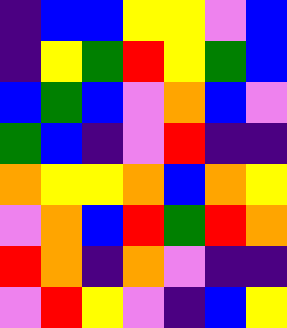[["indigo", "blue", "blue", "yellow", "yellow", "violet", "blue"], ["indigo", "yellow", "green", "red", "yellow", "green", "blue"], ["blue", "green", "blue", "violet", "orange", "blue", "violet"], ["green", "blue", "indigo", "violet", "red", "indigo", "indigo"], ["orange", "yellow", "yellow", "orange", "blue", "orange", "yellow"], ["violet", "orange", "blue", "red", "green", "red", "orange"], ["red", "orange", "indigo", "orange", "violet", "indigo", "indigo"], ["violet", "red", "yellow", "violet", "indigo", "blue", "yellow"]]